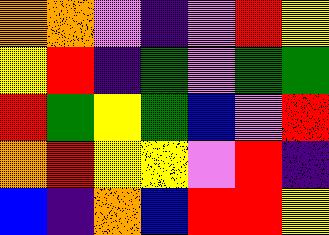[["orange", "orange", "violet", "indigo", "violet", "red", "yellow"], ["yellow", "red", "indigo", "green", "violet", "green", "green"], ["red", "green", "yellow", "green", "blue", "violet", "red"], ["orange", "red", "yellow", "yellow", "violet", "red", "indigo"], ["blue", "indigo", "orange", "blue", "red", "red", "yellow"]]